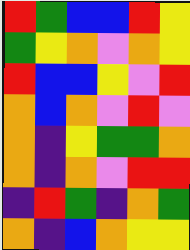[["red", "green", "blue", "blue", "red", "yellow"], ["green", "yellow", "orange", "violet", "orange", "yellow"], ["red", "blue", "blue", "yellow", "violet", "red"], ["orange", "blue", "orange", "violet", "red", "violet"], ["orange", "indigo", "yellow", "green", "green", "orange"], ["orange", "indigo", "orange", "violet", "red", "red"], ["indigo", "red", "green", "indigo", "orange", "green"], ["orange", "indigo", "blue", "orange", "yellow", "yellow"]]